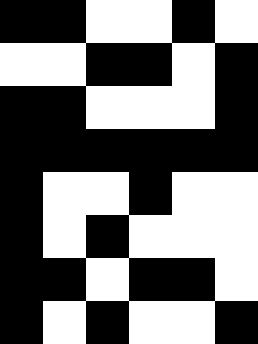[["black", "black", "white", "white", "black", "white"], ["white", "white", "black", "black", "white", "black"], ["black", "black", "white", "white", "white", "black"], ["black", "black", "black", "black", "black", "black"], ["black", "white", "white", "black", "white", "white"], ["black", "white", "black", "white", "white", "white"], ["black", "black", "white", "black", "black", "white"], ["black", "white", "black", "white", "white", "black"]]